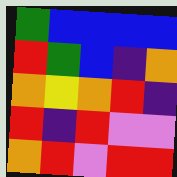[["green", "blue", "blue", "blue", "blue"], ["red", "green", "blue", "indigo", "orange"], ["orange", "yellow", "orange", "red", "indigo"], ["red", "indigo", "red", "violet", "violet"], ["orange", "red", "violet", "red", "red"]]